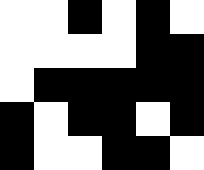[["white", "white", "black", "white", "black", "white"], ["white", "white", "white", "white", "black", "black"], ["white", "black", "black", "black", "black", "black"], ["black", "white", "black", "black", "white", "black"], ["black", "white", "white", "black", "black", "white"]]